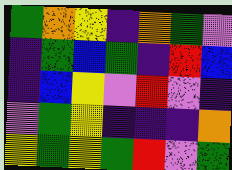[["green", "orange", "yellow", "indigo", "orange", "green", "violet"], ["indigo", "green", "blue", "green", "indigo", "red", "blue"], ["indigo", "blue", "yellow", "violet", "red", "violet", "indigo"], ["violet", "green", "yellow", "indigo", "indigo", "indigo", "orange"], ["yellow", "green", "yellow", "green", "red", "violet", "green"]]